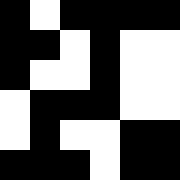[["black", "white", "black", "black", "black", "black"], ["black", "black", "white", "black", "white", "white"], ["black", "white", "white", "black", "white", "white"], ["white", "black", "black", "black", "white", "white"], ["white", "black", "white", "white", "black", "black"], ["black", "black", "black", "white", "black", "black"]]